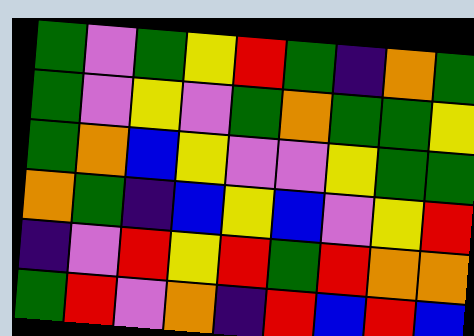[["green", "violet", "green", "yellow", "red", "green", "indigo", "orange", "green"], ["green", "violet", "yellow", "violet", "green", "orange", "green", "green", "yellow"], ["green", "orange", "blue", "yellow", "violet", "violet", "yellow", "green", "green"], ["orange", "green", "indigo", "blue", "yellow", "blue", "violet", "yellow", "red"], ["indigo", "violet", "red", "yellow", "red", "green", "red", "orange", "orange"], ["green", "red", "violet", "orange", "indigo", "red", "blue", "red", "blue"]]